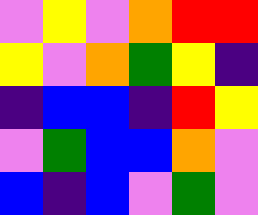[["violet", "yellow", "violet", "orange", "red", "red"], ["yellow", "violet", "orange", "green", "yellow", "indigo"], ["indigo", "blue", "blue", "indigo", "red", "yellow"], ["violet", "green", "blue", "blue", "orange", "violet"], ["blue", "indigo", "blue", "violet", "green", "violet"]]